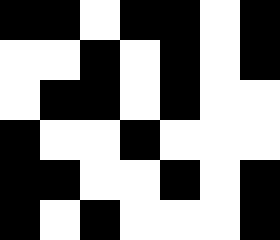[["black", "black", "white", "black", "black", "white", "black"], ["white", "white", "black", "white", "black", "white", "black"], ["white", "black", "black", "white", "black", "white", "white"], ["black", "white", "white", "black", "white", "white", "white"], ["black", "black", "white", "white", "black", "white", "black"], ["black", "white", "black", "white", "white", "white", "black"]]